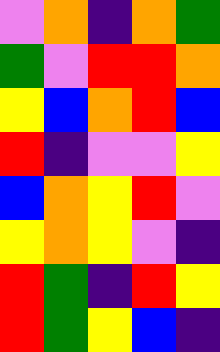[["violet", "orange", "indigo", "orange", "green"], ["green", "violet", "red", "red", "orange"], ["yellow", "blue", "orange", "red", "blue"], ["red", "indigo", "violet", "violet", "yellow"], ["blue", "orange", "yellow", "red", "violet"], ["yellow", "orange", "yellow", "violet", "indigo"], ["red", "green", "indigo", "red", "yellow"], ["red", "green", "yellow", "blue", "indigo"]]